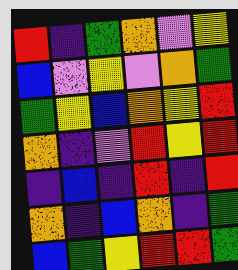[["red", "indigo", "green", "orange", "violet", "yellow"], ["blue", "violet", "yellow", "violet", "orange", "green"], ["green", "yellow", "blue", "orange", "yellow", "red"], ["orange", "indigo", "violet", "red", "yellow", "red"], ["indigo", "blue", "indigo", "red", "indigo", "red"], ["orange", "indigo", "blue", "orange", "indigo", "green"], ["blue", "green", "yellow", "red", "red", "green"]]